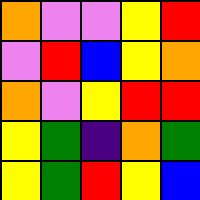[["orange", "violet", "violet", "yellow", "red"], ["violet", "red", "blue", "yellow", "orange"], ["orange", "violet", "yellow", "red", "red"], ["yellow", "green", "indigo", "orange", "green"], ["yellow", "green", "red", "yellow", "blue"]]